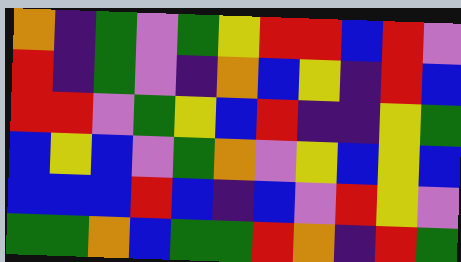[["orange", "indigo", "green", "violet", "green", "yellow", "red", "red", "blue", "red", "violet"], ["red", "indigo", "green", "violet", "indigo", "orange", "blue", "yellow", "indigo", "red", "blue"], ["red", "red", "violet", "green", "yellow", "blue", "red", "indigo", "indigo", "yellow", "green"], ["blue", "yellow", "blue", "violet", "green", "orange", "violet", "yellow", "blue", "yellow", "blue"], ["blue", "blue", "blue", "red", "blue", "indigo", "blue", "violet", "red", "yellow", "violet"], ["green", "green", "orange", "blue", "green", "green", "red", "orange", "indigo", "red", "green"]]